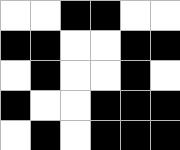[["white", "white", "black", "black", "white", "white"], ["black", "black", "white", "white", "black", "black"], ["white", "black", "white", "white", "black", "white"], ["black", "white", "white", "black", "black", "black"], ["white", "black", "white", "black", "black", "black"]]